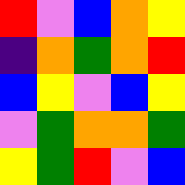[["red", "violet", "blue", "orange", "yellow"], ["indigo", "orange", "green", "orange", "red"], ["blue", "yellow", "violet", "blue", "yellow"], ["violet", "green", "orange", "orange", "green"], ["yellow", "green", "red", "violet", "blue"]]